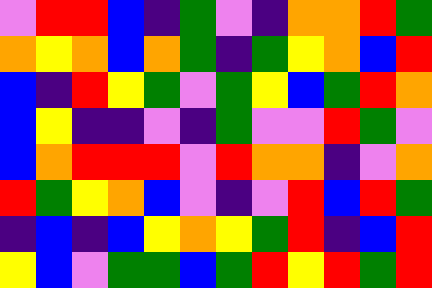[["violet", "red", "red", "blue", "indigo", "green", "violet", "indigo", "orange", "orange", "red", "green"], ["orange", "yellow", "orange", "blue", "orange", "green", "indigo", "green", "yellow", "orange", "blue", "red"], ["blue", "indigo", "red", "yellow", "green", "violet", "green", "yellow", "blue", "green", "red", "orange"], ["blue", "yellow", "indigo", "indigo", "violet", "indigo", "green", "violet", "violet", "red", "green", "violet"], ["blue", "orange", "red", "red", "red", "violet", "red", "orange", "orange", "indigo", "violet", "orange"], ["red", "green", "yellow", "orange", "blue", "violet", "indigo", "violet", "red", "blue", "red", "green"], ["indigo", "blue", "indigo", "blue", "yellow", "orange", "yellow", "green", "red", "indigo", "blue", "red"], ["yellow", "blue", "violet", "green", "green", "blue", "green", "red", "yellow", "red", "green", "red"]]